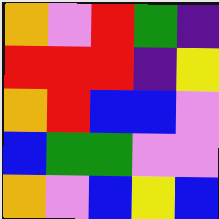[["orange", "violet", "red", "green", "indigo"], ["red", "red", "red", "indigo", "yellow"], ["orange", "red", "blue", "blue", "violet"], ["blue", "green", "green", "violet", "violet"], ["orange", "violet", "blue", "yellow", "blue"]]